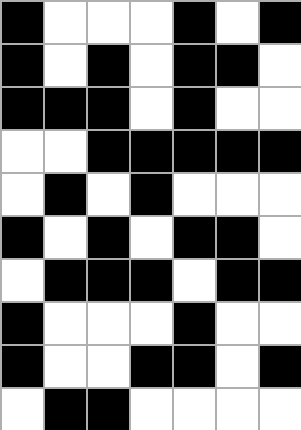[["black", "white", "white", "white", "black", "white", "black"], ["black", "white", "black", "white", "black", "black", "white"], ["black", "black", "black", "white", "black", "white", "white"], ["white", "white", "black", "black", "black", "black", "black"], ["white", "black", "white", "black", "white", "white", "white"], ["black", "white", "black", "white", "black", "black", "white"], ["white", "black", "black", "black", "white", "black", "black"], ["black", "white", "white", "white", "black", "white", "white"], ["black", "white", "white", "black", "black", "white", "black"], ["white", "black", "black", "white", "white", "white", "white"]]